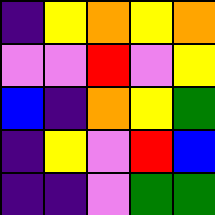[["indigo", "yellow", "orange", "yellow", "orange"], ["violet", "violet", "red", "violet", "yellow"], ["blue", "indigo", "orange", "yellow", "green"], ["indigo", "yellow", "violet", "red", "blue"], ["indigo", "indigo", "violet", "green", "green"]]